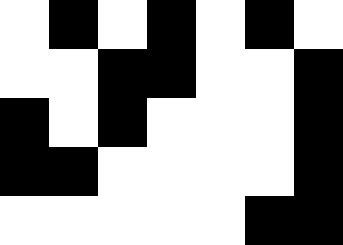[["white", "black", "white", "black", "white", "black", "white"], ["white", "white", "black", "black", "white", "white", "black"], ["black", "white", "black", "white", "white", "white", "black"], ["black", "black", "white", "white", "white", "white", "black"], ["white", "white", "white", "white", "white", "black", "black"]]